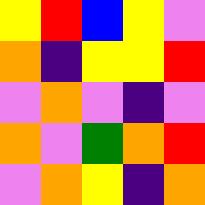[["yellow", "red", "blue", "yellow", "violet"], ["orange", "indigo", "yellow", "yellow", "red"], ["violet", "orange", "violet", "indigo", "violet"], ["orange", "violet", "green", "orange", "red"], ["violet", "orange", "yellow", "indigo", "orange"]]